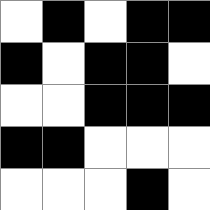[["white", "black", "white", "black", "black"], ["black", "white", "black", "black", "white"], ["white", "white", "black", "black", "black"], ["black", "black", "white", "white", "white"], ["white", "white", "white", "black", "white"]]